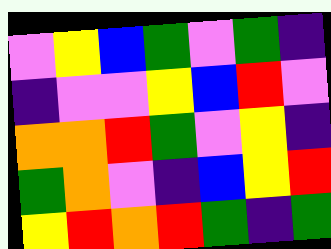[["violet", "yellow", "blue", "green", "violet", "green", "indigo"], ["indigo", "violet", "violet", "yellow", "blue", "red", "violet"], ["orange", "orange", "red", "green", "violet", "yellow", "indigo"], ["green", "orange", "violet", "indigo", "blue", "yellow", "red"], ["yellow", "red", "orange", "red", "green", "indigo", "green"]]